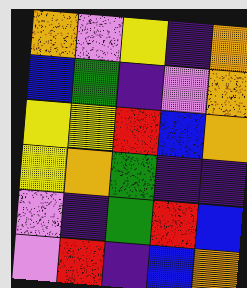[["orange", "violet", "yellow", "indigo", "orange"], ["blue", "green", "indigo", "violet", "orange"], ["yellow", "yellow", "red", "blue", "orange"], ["yellow", "orange", "green", "indigo", "indigo"], ["violet", "indigo", "green", "red", "blue"], ["violet", "red", "indigo", "blue", "orange"]]